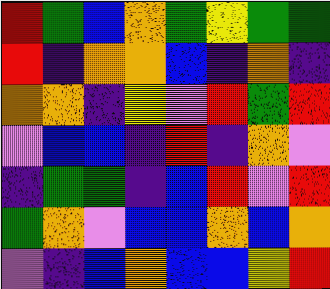[["red", "green", "blue", "orange", "green", "yellow", "green", "green"], ["red", "indigo", "orange", "orange", "blue", "indigo", "orange", "indigo"], ["orange", "orange", "indigo", "yellow", "violet", "red", "green", "red"], ["violet", "blue", "blue", "indigo", "red", "indigo", "orange", "violet"], ["indigo", "green", "green", "indigo", "blue", "red", "violet", "red"], ["green", "orange", "violet", "blue", "blue", "orange", "blue", "orange"], ["violet", "indigo", "blue", "orange", "blue", "blue", "yellow", "red"]]